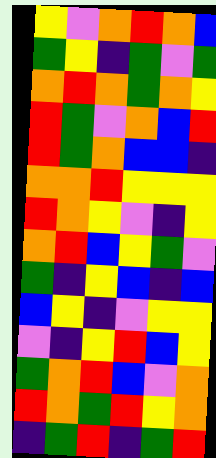[["yellow", "violet", "orange", "red", "orange", "blue"], ["green", "yellow", "indigo", "green", "violet", "green"], ["orange", "red", "orange", "green", "orange", "yellow"], ["red", "green", "violet", "orange", "blue", "red"], ["red", "green", "orange", "blue", "blue", "indigo"], ["orange", "orange", "red", "yellow", "yellow", "yellow"], ["red", "orange", "yellow", "violet", "indigo", "yellow"], ["orange", "red", "blue", "yellow", "green", "violet"], ["green", "indigo", "yellow", "blue", "indigo", "blue"], ["blue", "yellow", "indigo", "violet", "yellow", "yellow"], ["violet", "indigo", "yellow", "red", "blue", "yellow"], ["green", "orange", "red", "blue", "violet", "orange"], ["red", "orange", "green", "red", "yellow", "orange"], ["indigo", "green", "red", "indigo", "green", "red"]]